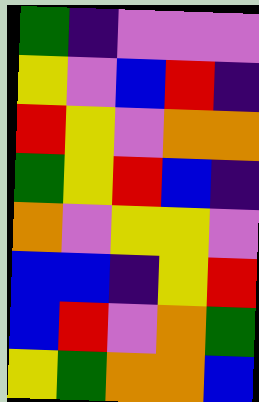[["green", "indigo", "violet", "violet", "violet"], ["yellow", "violet", "blue", "red", "indigo"], ["red", "yellow", "violet", "orange", "orange"], ["green", "yellow", "red", "blue", "indigo"], ["orange", "violet", "yellow", "yellow", "violet"], ["blue", "blue", "indigo", "yellow", "red"], ["blue", "red", "violet", "orange", "green"], ["yellow", "green", "orange", "orange", "blue"]]